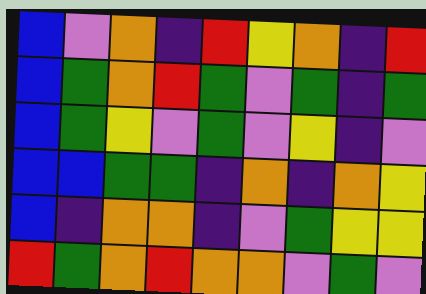[["blue", "violet", "orange", "indigo", "red", "yellow", "orange", "indigo", "red"], ["blue", "green", "orange", "red", "green", "violet", "green", "indigo", "green"], ["blue", "green", "yellow", "violet", "green", "violet", "yellow", "indigo", "violet"], ["blue", "blue", "green", "green", "indigo", "orange", "indigo", "orange", "yellow"], ["blue", "indigo", "orange", "orange", "indigo", "violet", "green", "yellow", "yellow"], ["red", "green", "orange", "red", "orange", "orange", "violet", "green", "violet"]]